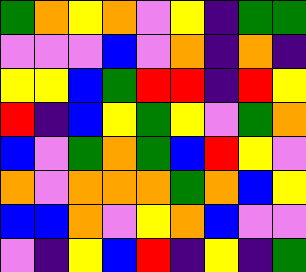[["green", "orange", "yellow", "orange", "violet", "yellow", "indigo", "green", "green"], ["violet", "violet", "violet", "blue", "violet", "orange", "indigo", "orange", "indigo"], ["yellow", "yellow", "blue", "green", "red", "red", "indigo", "red", "yellow"], ["red", "indigo", "blue", "yellow", "green", "yellow", "violet", "green", "orange"], ["blue", "violet", "green", "orange", "green", "blue", "red", "yellow", "violet"], ["orange", "violet", "orange", "orange", "orange", "green", "orange", "blue", "yellow"], ["blue", "blue", "orange", "violet", "yellow", "orange", "blue", "violet", "violet"], ["violet", "indigo", "yellow", "blue", "red", "indigo", "yellow", "indigo", "green"]]